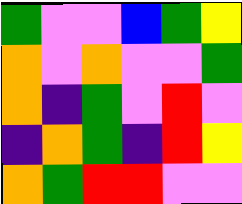[["green", "violet", "violet", "blue", "green", "yellow"], ["orange", "violet", "orange", "violet", "violet", "green"], ["orange", "indigo", "green", "violet", "red", "violet"], ["indigo", "orange", "green", "indigo", "red", "yellow"], ["orange", "green", "red", "red", "violet", "violet"]]